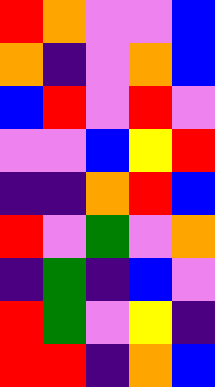[["red", "orange", "violet", "violet", "blue"], ["orange", "indigo", "violet", "orange", "blue"], ["blue", "red", "violet", "red", "violet"], ["violet", "violet", "blue", "yellow", "red"], ["indigo", "indigo", "orange", "red", "blue"], ["red", "violet", "green", "violet", "orange"], ["indigo", "green", "indigo", "blue", "violet"], ["red", "green", "violet", "yellow", "indigo"], ["red", "red", "indigo", "orange", "blue"]]